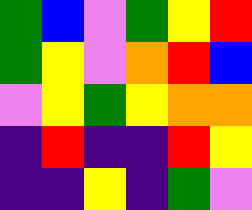[["green", "blue", "violet", "green", "yellow", "red"], ["green", "yellow", "violet", "orange", "red", "blue"], ["violet", "yellow", "green", "yellow", "orange", "orange"], ["indigo", "red", "indigo", "indigo", "red", "yellow"], ["indigo", "indigo", "yellow", "indigo", "green", "violet"]]